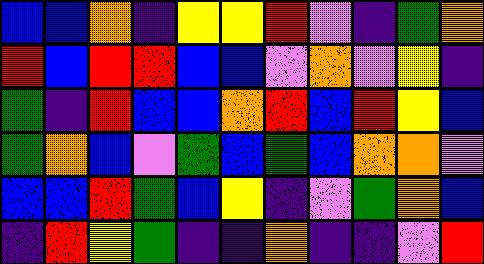[["blue", "blue", "orange", "indigo", "yellow", "yellow", "red", "violet", "indigo", "green", "orange"], ["red", "blue", "red", "red", "blue", "blue", "violet", "orange", "violet", "yellow", "indigo"], ["green", "indigo", "red", "blue", "blue", "orange", "red", "blue", "red", "yellow", "blue"], ["green", "orange", "blue", "violet", "green", "blue", "green", "blue", "orange", "orange", "violet"], ["blue", "blue", "red", "green", "blue", "yellow", "indigo", "violet", "green", "orange", "blue"], ["indigo", "red", "yellow", "green", "indigo", "indigo", "orange", "indigo", "indigo", "violet", "red"]]